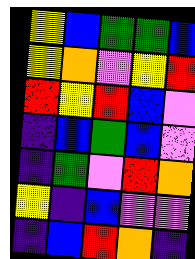[["yellow", "blue", "green", "green", "blue"], ["yellow", "orange", "violet", "yellow", "red"], ["red", "yellow", "red", "blue", "violet"], ["indigo", "blue", "green", "blue", "violet"], ["indigo", "green", "violet", "red", "orange"], ["yellow", "indigo", "blue", "violet", "violet"], ["indigo", "blue", "red", "orange", "indigo"]]